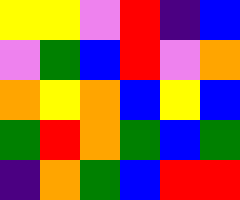[["yellow", "yellow", "violet", "red", "indigo", "blue"], ["violet", "green", "blue", "red", "violet", "orange"], ["orange", "yellow", "orange", "blue", "yellow", "blue"], ["green", "red", "orange", "green", "blue", "green"], ["indigo", "orange", "green", "blue", "red", "red"]]